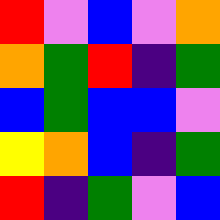[["red", "violet", "blue", "violet", "orange"], ["orange", "green", "red", "indigo", "green"], ["blue", "green", "blue", "blue", "violet"], ["yellow", "orange", "blue", "indigo", "green"], ["red", "indigo", "green", "violet", "blue"]]